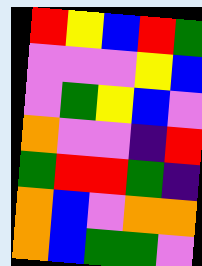[["red", "yellow", "blue", "red", "green"], ["violet", "violet", "violet", "yellow", "blue"], ["violet", "green", "yellow", "blue", "violet"], ["orange", "violet", "violet", "indigo", "red"], ["green", "red", "red", "green", "indigo"], ["orange", "blue", "violet", "orange", "orange"], ["orange", "blue", "green", "green", "violet"]]